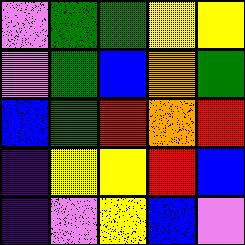[["violet", "green", "green", "yellow", "yellow"], ["violet", "green", "blue", "orange", "green"], ["blue", "green", "red", "orange", "red"], ["indigo", "yellow", "yellow", "red", "blue"], ["indigo", "violet", "yellow", "blue", "violet"]]